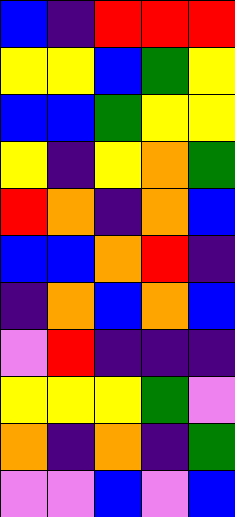[["blue", "indigo", "red", "red", "red"], ["yellow", "yellow", "blue", "green", "yellow"], ["blue", "blue", "green", "yellow", "yellow"], ["yellow", "indigo", "yellow", "orange", "green"], ["red", "orange", "indigo", "orange", "blue"], ["blue", "blue", "orange", "red", "indigo"], ["indigo", "orange", "blue", "orange", "blue"], ["violet", "red", "indigo", "indigo", "indigo"], ["yellow", "yellow", "yellow", "green", "violet"], ["orange", "indigo", "orange", "indigo", "green"], ["violet", "violet", "blue", "violet", "blue"]]